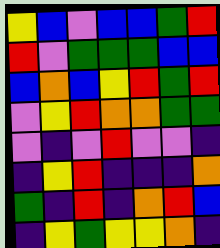[["yellow", "blue", "violet", "blue", "blue", "green", "red"], ["red", "violet", "green", "green", "green", "blue", "blue"], ["blue", "orange", "blue", "yellow", "red", "green", "red"], ["violet", "yellow", "red", "orange", "orange", "green", "green"], ["violet", "indigo", "violet", "red", "violet", "violet", "indigo"], ["indigo", "yellow", "red", "indigo", "indigo", "indigo", "orange"], ["green", "indigo", "red", "indigo", "orange", "red", "blue"], ["indigo", "yellow", "green", "yellow", "yellow", "orange", "indigo"]]